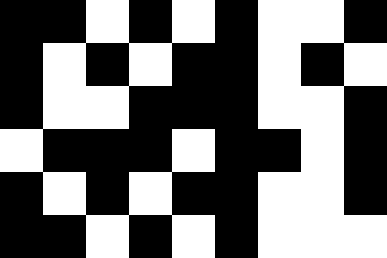[["black", "black", "white", "black", "white", "black", "white", "white", "black"], ["black", "white", "black", "white", "black", "black", "white", "black", "white"], ["black", "white", "white", "black", "black", "black", "white", "white", "black"], ["white", "black", "black", "black", "white", "black", "black", "white", "black"], ["black", "white", "black", "white", "black", "black", "white", "white", "black"], ["black", "black", "white", "black", "white", "black", "white", "white", "white"]]